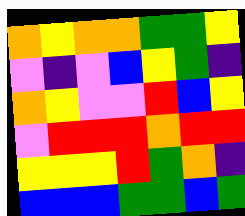[["orange", "yellow", "orange", "orange", "green", "green", "yellow"], ["violet", "indigo", "violet", "blue", "yellow", "green", "indigo"], ["orange", "yellow", "violet", "violet", "red", "blue", "yellow"], ["violet", "red", "red", "red", "orange", "red", "red"], ["yellow", "yellow", "yellow", "red", "green", "orange", "indigo"], ["blue", "blue", "blue", "green", "green", "blue", "green"]]